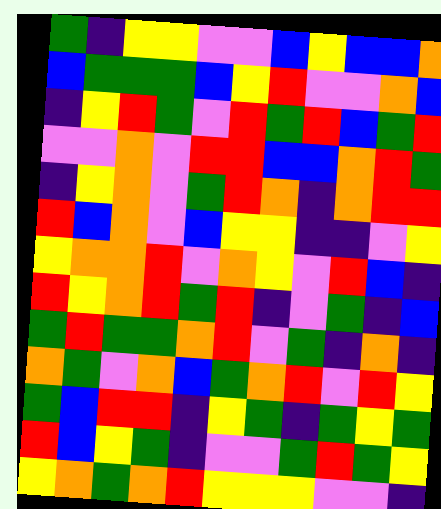[["green", "indigo", "yellow", "yellow", "violet", "violet", "blue", "yellow", "blue", "blue", "orange"], ["blue", "green", "green", "green", "blue", "yellow", "red", "violet", "violet", "orange", "blue"], ["indigo", "yellow", "red", "green", "violet", "red", "green", "red", "blue", "green", "red"], ["violet", "violet", "orange", "violet", "red", "red", "blue", "blue", "orange", "red", "green"], ["indigo", "yellow", "orange", "violet", "green", "red", "orange", "indigo", "orange", "red", "red"], ["red", "blue", "orange", "violet", "blue", "yellow", "yellow", "indigo", "indigo", "violet", "yellow"], ["yellow", "orange", "orange", "red", "violet", "orange", "yellow", "violet", "red", "blue", "indigo"], ["red", "yellow", "orange", "red", "green", "red", "indigo", "violet", "green", "indigo", "blue"], ["green", "red", "green", "green", "orange", "red", "violet", "green", "indigo", "orange", "indigo"], ["orange", "green", "violet", "orange", "blue", "green", "orange", "red", "violet", "red", "yellow"], ["green", "blue", "red", "red", "indigo", "yellow", "green", "indigo", "green", "yellow", "green"], ["red", "blue", "yellow", "green", "indigo", "violet", "violet", "green", "red", "green", "yellow"], ["yellow", "orange", "green", "orange", "red", "yellow", "yellow", "yellow", "violet", "violet", "indigo"]]